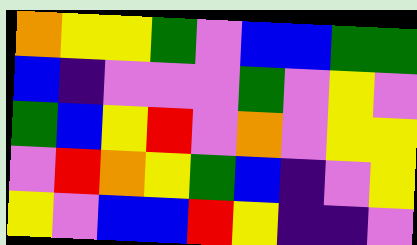[["orange", "yellow", "yellow", "green", "violet", "blue", "blue", "green", "green"], ["blue", "indigo", "violet", "violet", "violet", "green", "violet", "yellow", "violet"], ["green", "blue", "yellow", "red", "violet", "orange", "violet", "yellow", "yellow"], ["violet", "red", "orange", "yellow", "green", "blue", "indigo", "violet", "yellow"], ["yellow", "violet", "blue", "blue", "red", "yellow", "indigo", "indigo", "violet"]]